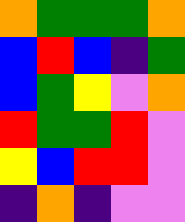[["orange", "green", "green", "green", "orange"], ["blue", "red", "blue", "indigo", "green"], ["blue", "green", "yellow", "violet", "orange"], ["red", "green", "green", "red", "violet"], ["yellow", "blue", "red", "red", "violet"], ["indigo", "orange", "indigo", "violet", "violet"]]